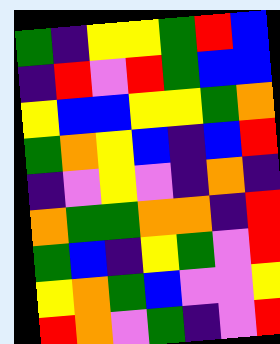[["green", "indigo", "yellow", "yellow", "green", "red", "blue"], ["indigo", "red", "violet", "red", "green", "blue", "blue"], ["yellow", "blue", "blue", "yellow", "yellow", "green", "orange"], ["green", "orange", "yellow", "blue", "indigo", "blue", "red"], ["indigo", "violet", "yellow", "violet", "indigo", "orange", "indigo"], ["orange", "green", "green", "orange", "orange", "indigo", "red"], ["green", "blue", "indigo", "yellow", "green", "violet", "red"], ["yellow", "orange", "green", "blue", "violet", "violet", "yellow"], ["red", "orange", "violet", "green", "indigo", "violet", "red"]]